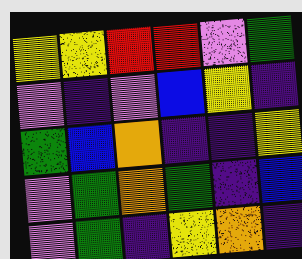[["yellow", "yellow", "red", "red", "violet", "green"], ["violet", "indigo", "violet", "blue", "yellow", "indigo"], ["green", "blue", "orange", "indigo", "indigo", "yellow"], ["violet", "green", "orange", "green", "indigo", "blue"], ["violet", "green", "indigo", "yellow", "orange", "indigo"]]